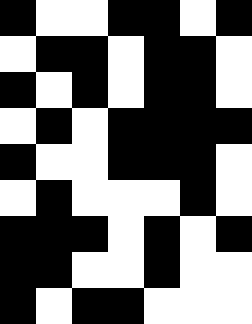[["black", "white", "white", "black", "black", "white", "black"], ["white", "black", "black", "white", "black", "black", "white"], ["black", "white", "black", "white", "black", "black", "white"], ["white", "black", "white", "black", "black", "black", "black"], ["black", "white", "white", "black", "black", "black", "white"], ["white", "black", "white", "white", "white", "black", "white"], ["black", "black", "black", "white", "black", "white", "black"], ["black", "black", "white", "white", "black", "white", "white"], ["black", "white", "black", "black", "white", "white", "white"]]